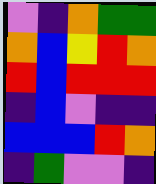[["violet", "indigo", "orange", "green", "green"], ["orange", "blue", "yellow", "red", "orange"], ["red", "blue", "red", "red", "red"], ["indigo", "blue", "violet", "indigo", "indigo"], ["blue", "blue", "blue", "red", "orange"], ["indigo", "green", "violet", "violet", "indigo"]]